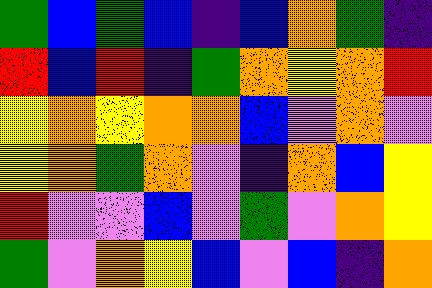[["green", "blue", "green", "blue", "indigo", "blue", "orange", "green", "indigo"], ["red", "blue", "red", "indigo", "green", "orange", "yellow", "orange", "red"], ["yellow", "orange", "yellow", "orange", "orange", "blue", "violet", "orange", "violet"], ["yellow", "orange", "green", "orange", "violet", "indigo", "orange", "blue", "yellow"], ["red", "violet", "violet", "blue", "violet", "green", "violet", "orange", "yellow"], ["green", "violet", "orange", "yellow", "blue", "violet", "blue", "indigo", "orange"]]